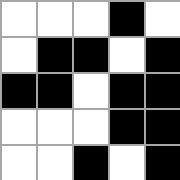[["white", "white", "white", "black", "white"], ["white", "black", "black", "white", "black"], ["black", "black", "white", "black", "black"], ["white", "white", "white", "black", "black"], ["white", "white", "black", "white", "black"]]